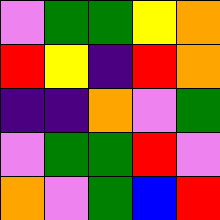[["violet", "green", "green", "yellow", "orange"], ["red", "yellow", "indigo", "red", "orange"], ["indigo", "indigo", "orange", "violet", "green"], ["violet", "green", "green", "red", "violet"], ["orange", "violet", "green", "blue", "red"]]